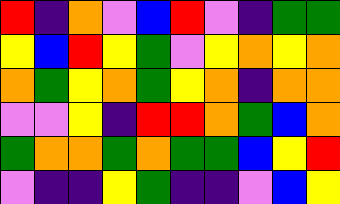[["red", "indigo", "orange", "violet", "blue", "red", "violet", "indigo", "green", "green"], ["yellow", "blue", "red", "yellow", "green", "violet", "yellow", "orange", "yellow", "orange"], ["orange", "green", "yellow", "orange", "green", "yellow", "orange", "indigo", "orange", "orange"], ["violet", "violet", "yellow", "indigo", "red", "red", "orange", "green", "blue", "orange"], ["green", "orange", "orange", "green", "orange", "green", "green", "blue", "yellow", "red"], ["violet", "indigo", "indigo", "yellow", "green", "indigo", "indigo", "violet", "blue", "yellow"]]